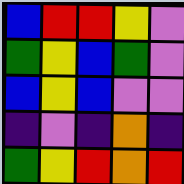[["blue", "red", "red", "yellow", "violet"], ["green", "yellow", "blue", "green", "violet"], ["blue", "yellow", "blue", "violet", "violet"], ["indigo", "violet", "indigo", "orange", "indigo"], ["green", "yellow", "red", "orange", "red"]]